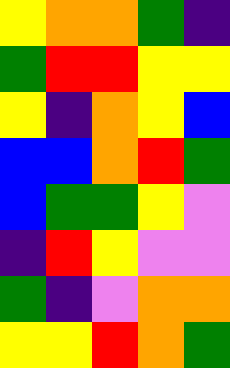[["yellow", "orange", "orange", "green", "indigo"], ["green", "red", "red", "yellow", "yellow"], ["yellow", "indigo", "orange", "yellow", "blue"], ["blue", "blue", "orange", "red", "green"], ["blue", "green", "green", "yellow", "violet"], ["indigo", "red", "yellow", "violet", "violet"], ["green", "indigo", "violet", "orange", "orange"], ["yellow", "yellow", "red", "orange", "green"]]